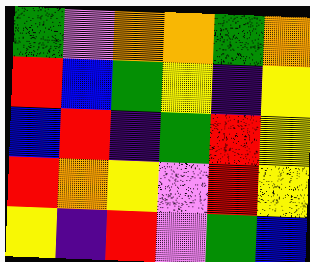[["green", "violet", "orange", "orange", "green", "orange"], ["red", "blue", "green", "yellow", "indigo", "yellow"], ["blue", "red", "indigo", "green", "red", "yellow"], ["red", "orange", "yellow", "violet", "red", "yellow"], ["yellow", "indigo", "red", "violet", "green", "blue"]]